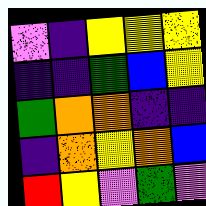[["violet", "indigo", "yellow", "yellow", "yellow"], ["indigo", "indigo", "green", "blue", "yellow"], ["green", "orange", "orange", "indigo", "indigo"], ["indigo", "orange", "yellow", "orange", "blue"], ["red", "yellow", "violet", "green", "violet"]]